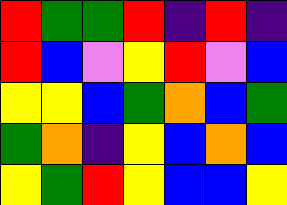[["red", "green", "green", "red", "indigo", "red", "indigo"], ["red", "blue", "violet", "yellow", "red", "violet", "blue"], ["yellow", "yellow", "blue", "green", "orange", "blue", "green"], ["green", "orange", "indigo", "yellow", "blue", "orange", "blue"], ["yellow", "green", "red", "yellow", "blue", "blue", "yellow"]]